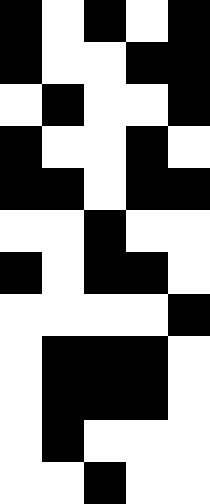[["black", "white", "black", "white", "black"], ["black", "white", "white", "black", "black"], ["white", "black", "white", "white", "black"], ["black", "white", "white", "black", "white"], ["black", "black", "white", "black", "black"], ["white", "white", "black", "white", "white"], ["black", "white", "black", "black", "white"], ["white", "white", "white", "white", "black"], ["white", "black", "black", "black", "white"], ["white", "black", "black", "black", "white"], ["white", "black", "white", "white", "white"], ["white", "white", "black", "white", "white"]]